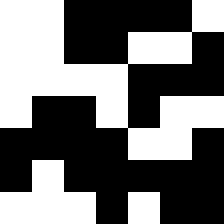[["white", "white", "black", "black", "black", "black", "white"], ["white", "white", "black", "black", "white", "white", "black"], ["white", "white", "white", "white", "black", "black", "black"], ["white", "black", "black", "white", "black", "white", "white"], ["black", "black", "black", "black", "white", "white", "black"], ["black", "white", "black", "black", "black", "black", "black"], ["white", "white", "white", "black", "white", "black", "black"]]